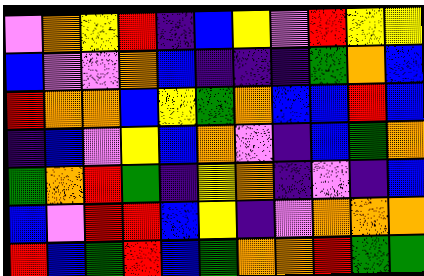[["violet", "orange", "yellow", "red", "indigo", "blue", "yellow", "violet", "red", "yellow", "yellow"], ["blue", "violet", "violet", "orange", "blue", "indigo", "indigo", "indigo", "green", "orange", "blue"], ["red", "orange", "orange", "blue", "yellow", "green", "orange", "blue", "blue", "red", "blue"], ["indigo", "blue", "violet", "yellow", "blue", "orange", "violet", "indigo", "blue", "green", "orange"], ["green", "orange", "red", "green", "indigo", "yellow", "orange", "indigo", "violet", "indigo", "blue"], ["blue", "violet", "red", "red", "blue", "yellow", "indigo", "violet", "orange", "orange", "orange"], ["red", "blue", "green", "red", "blue", "green", "orange", "orange", "red", "green", "green"]]